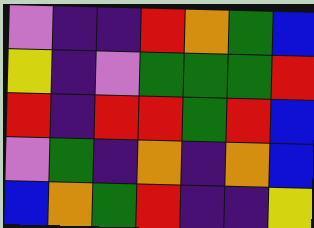[["violet", "indigo", "indigo", "red", "orange", "green", "blue"], ["yellow", "indigo", "violet", "green", "green", "green", "red"], ["red", "indigo", "red", "red", "green", "red", "blue"], ["violet", "green", "indigo", "orange", "indigo", "orange", "blue"], ["blue", "orange", "green", "red", "indigo", "indigo", "yellow"]]